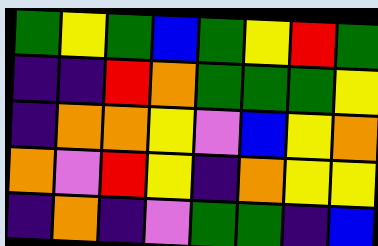[["green", "yellow", "green", "blue", "green", "yellow", "red", "green"], ["indigo", "indigo", "red", "orange", "green", "green", "green", "yellow"], ["indigo", "orange", "orange", "yellow", "violet", "blue", "yellow", "orange"], ["orange", "violet", "red", "yellow", "indigo", "orange", "yellow", "yellow"], ["indigo", "orange", "indigo", "violet", "green", "green", "indigo", "blue"]]